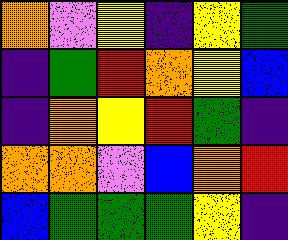[["orange", "violet", "yellow", "indigo", "yellow", "green"], ["indigo", "green", "red", "orange", "yellow", "blue"], ["indigo", "orange", "yellow", "red", "green", "indigo"], ["orange", "orange", "violet", "blue", "orange", "red"], ["blue", "green", "green", "green", "yellow", "indigo"]]